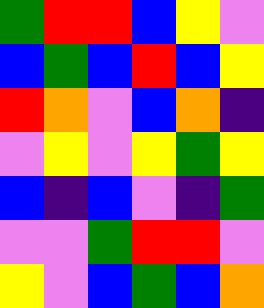[["green", "red", "red", "blue", "yellow", "violet"], ["blue", "green", "blue", "red", "blue", "yellow"], ["red", "orange", "violet", "blue", "orange", "indigo"], ["violet", "yellow", "violet", "yellow", "green", "yellow"], ["blue", "indigo", "blue", "violet", "indigo", "green"], ["violet", "violet", "green", "red", "red", "violet"], ["yellow", "violet", "blue", "green", "blue", "orange"]]